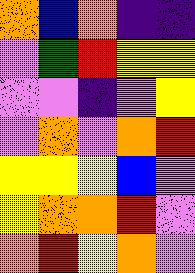[["orange", "blue", "orange", "indigo", "indigo"], ["violet", "green", "red", "yellow", "yellow"], ["violet", "violet", "indigo", "violet", "yellow"], ["violet", "orange", "violet", "orange", "red"], ["yellow", "yellow", "yellow", "blue", "violet"], ["yellow", "orange", "orange", "red", "violet"], ["orange", "red", "yellow", "orange", "violet"]]